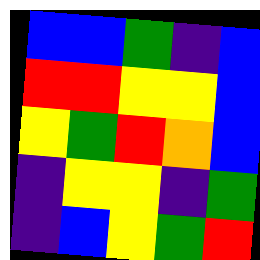[["blue", "blue", "green", "indigo", "blue"], ["red", "red", "yellow", "yellow", "blue"], ["yellow", "green", "red", "orange", "blue"], ["indigo", "yellow", "yellow", "indigo", "green"], ["indigo", "blue", "yellow", "green", "red"]]